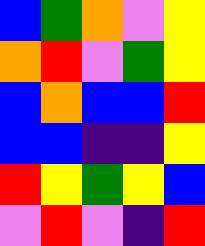[["blue", "green", "orange", "violet", "yellow"], ["orange", "red", "violet", "green", "yellow"], ["blue", "orange", "blue", "blue", "red"], ["blue", "blue", "indigo", "indigo", "yellow"], ["red", "yellow", "green", "yellow", "blue"], ["violet", "red", "violet", "indigo", "red"]]